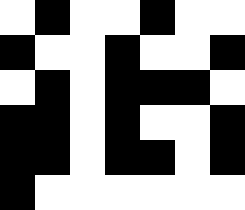[["white", "black", "white", "white", "black", "white", "white"], ["black", "white", "white", "black", "white", "white", "black"], ["white", "black", "white", "black", "black", "black", "white"], ["black", "black", "white", "black", "white", "white", "black"], ["black", "black", "white", "black", "black", "white", "black"], ["black", "white", "white", "white", "white", "white", "white"]]